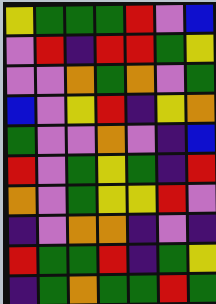[["yellow", "green", "green", "green", "red", "violet", "blue"], ["violet", "red", "indigo", "red", "red", "green", "yellow"], ["violet", "violet", "orange", "green", "orange", "violet", "green"], ["blue", "violet", "yellow", "red", "indigo", "yellow", "orange"], ["green", "violet", "violet", "orange", "violet", "indigo", "blue"], ["red", "violet", "green", "yellow", "green", "indigo", "red"], ["orange", "violet", "green", "yellow", "yellow", "red", "violet"], ["indigo", "violet", "orange", "orange", "indigo", "violet", "indigo"], ["red", "green", "green", "red", "indigo", "green", "yellow"], ["indigo", "green", "orange", "green", "green", "red", "green"]]